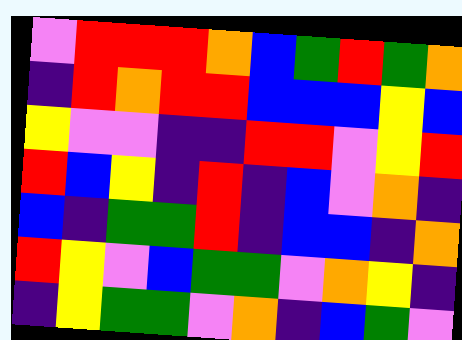[["violet", "red", "red", "red", "orange", "blue", "green", "red", "green", "orange"], ["indigo", "red", "orange", "red", "red", "blue", "blue", "blue", "yellow", "blue"], ["yellow", "violet", "violet", "indigo", "indigo", "red", "red", "violet", "yellow", "red"], ["red", "blue", "yellow", "indigo", "red", "indigo", "blue", "violet", "orange", "indigo"], ["blue", "indigo", "green", "green", "red", "indigo", "blue", "blue", "indigo", "orange"], ["red", "yellow", "violet", "blue", "green", "green", "violet", "orange", "yellow", "indigo"], ["indigo", "yellow", "green", "green", "violet", "orange", "indigo", "blue", "green", "violet"]]